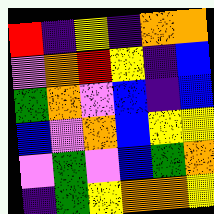[["red", "indigo", "yellow", "indigo", "orange", "orange"], ["violet", "orange", "red", "yellow", "indigo", "blue"], ["green", "orange", "violet", "blue", "indigo", "blue"], ["blue", "violet", "orange", "blue", "yellow", "yellow"], ["violet", "green", "violet", "blue", "green", "orange"], ["indigo", "green", "yellow", "orange", "orange", "yellow"]]